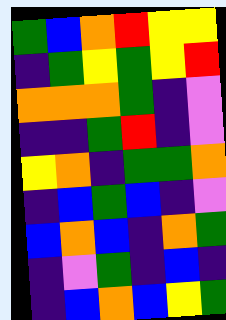[["green", "blue", "orange", "red", "yellow", "yellow"], ["indigo", "green", "yellow", "green", "yellow", "red"], ["orange", "orange", "orange", "green", "indigo", "violet"], ["indigo", "indigo", "green", "red", "indigo", "violet"], ["yellow", "orange", "indigo", "green", "green", "orange"], ["indigo", "blue", "green", "blue", "indigo", "violet"], ["blue", "orange", "blue", "indigo", "orange", "green"], ["indigo", "violet", "green", "indigo", "blue", "indigo"], ["indigo", "blue", "orange", "blue", "yellow", "green"]]